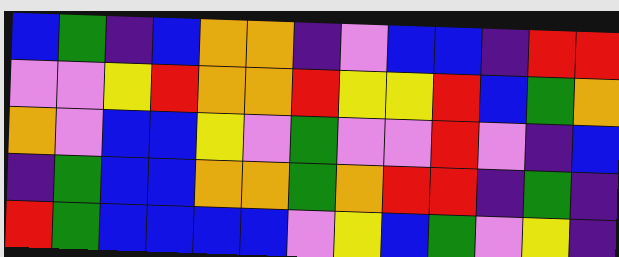[["blue", "green", "indigo", "blue", "orange", "orange", "indigo", "violet", "blue", "blue", "indigo", "red", "red"], ["violet", "violet", "yellow", "red", "orange", "orange", "red", "yellow", "yellow", "red", "blue", "green", "orange"], ["orange", "violet", "blue", "blue", "yellow", "violet", "green", "violet", "violet", "red", "violet", "indigo", "blue"], ["indigo", "green", "blue", "blue", "orange", "orange", "green", "orange", "red", "red", "indigo", "green", "indigo"], ["red", "green", "blue", "blue", "blue", "blue", "violet", "yellow", "blue", "green", "violet", "yellow", "indigo"]]